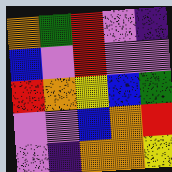[["orange", "green", "red", "violet", "indigo"], ["blue", "violet", "red", "violet", "violet"], ["red", "orange", "yellow", "blue", "green"], ["violet", "violet", "blue", "orange", "red"], ["violet", "indigo", "orange", "orange", "yellow"]]